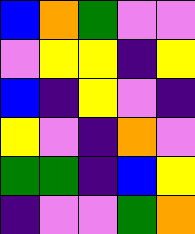[["blue", "orange", "green", "violet", "violet"], ["violet", "yellow", "yellow", "indigo", "yellow"], ["blue", "indigo", "yellow", "violet", "indigo"], ["yellow", "violet", "indigo", "orange", "violet"], ["green", "green", "indigo", "blue", "yellow"], ["indigo", "violet", "violet", "green", "orange"]]